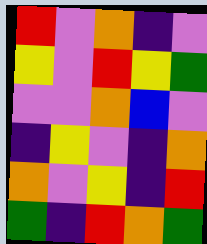[["red", "violet", "orange", "indigo", "violet"], ["yellow", "violet", "red", "yellow", "green"], ["violet", "violet", "orange", "blue", "violet"], ["indigo", "yellow", "violet", "indigo", "orange"], ["orange", "violet", "yellow", "indigo", "red"], ["green", "indigo", "red", "orange", "green"]]